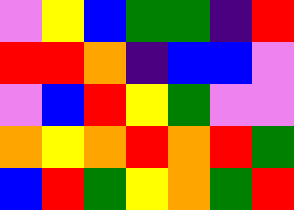[["violet", "yellow", "blue", "green", "green", "indigo", "red"], ["red", "red", "orange", "indigo", "blue", "blue", "violet"], ["violet", "blue", "red", "yellow", "green", "violet", "violet"], ["orange", "yellow", "orange", "red", "orange", "red", "green"], ["blue", "red", "green", "yellow", "orange", "green", "red"]]